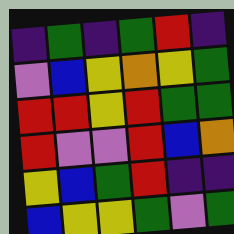[["indigo", "green", "indigo", "green", "red", "indigo"], ["violet", "blue", "yellow", "orange", "yellow", "green"], ["red", "red", "yellow", "red", "green", "green"], ["red", "violet", "violet", "red", "blue", "orange"], ["yellow", "blue", "green", "red", "indigo", "indigo"], ["blue", "yellow", "yellow", "green", "violet", "green"]]